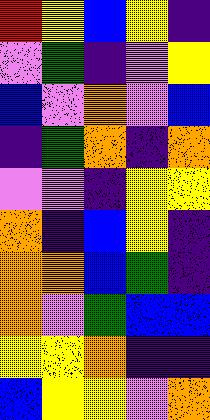[["red", "yellow", "blue", "yellow", "indigo"], ["violet", "green", "indigo", "violet", "yellow"], ["blue", "violet", "orange", "violet", "blue"], ["indigo", "green", "orange", "indigo", "orange"], ["violet", "violet", "indigo", "yellow", "yellow"], ["orange", "indigo", "blue", "yellow", "indigo"], ["orange", "orange", "blue", "green", "indigo"], ["orange", "violet", "green", "blue", "blue"], ["yellow", "yellow", "orange", "indigo", "indigo"], ["blue", "yellow", "yellow", "violet", "orange"]]